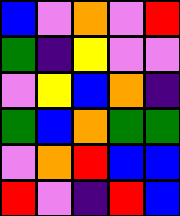[["blue", "violet", "orange", "violet", "red"], ["green", "indigo", "yellow", "violet", "violet"], ["violet", "yellow", "blue", "orange", "indigo"], ["green", "blue", "orange", "green", "green"], ["violet", "orange", "red", "blue", "blue"], ["red", "violet", "indigo", "red", "blue"]]